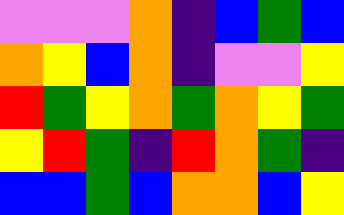[["violet", "violet", "violet", "orange", "indigo", "blue", "green", "blue"], ["orange", "yellow", "blue", "orange", "indigo", "violet", "violet", "yellow"], ["red", "green", "yellow", "orange", "green", "orange", "yellow", "green"], ["yellow", "red", "green", "indigo", "red", "orange", "green", "indigo"], ["blue", "blue", "green", "blue", "orange", "orange", "blue", "yellow"]]